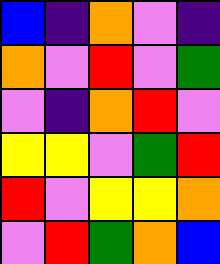[["blue", "indigo", "orange", "violet", "indigo"], ["orange", "violet", "red", "violet", "green"], ["violet", "indigo", "orange", "red", "violet"], ["yellow", "yellow", "violet", "green", "red"], ["red", "violet", "yellow", "yellow", "orange"], ["violet", "red", "green", "orange", "blue"]]